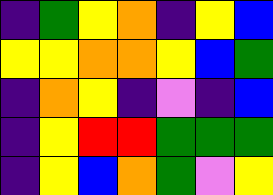[["indigo", "green", "yellow", "orange", "indigo", "yellow", "blue"], ["yellow", "yellow", "orange", "orange", "yellow", "blue", "green"], ["indigo", "orange", "yellow", "indigo", "violet", "indigo", "blue"], ["indigo", "yellow", "red", "red", "green", "green", "green"], ["indigo", "yellow", "blue", "orange", "green", "violet", "yellow"]]